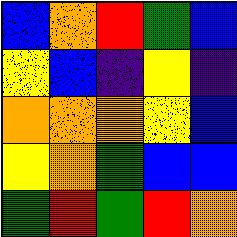[["blue", "orange", "red", "green", "blue"], ["yellow", "blue", "indigo", "yellow", "indigo"], ["orange", "orange", "orange", "yellow", "blue"], ["yellow", "orange", "green", "blue", "blue"], ["green", "red", "green", "red", "orange"]]